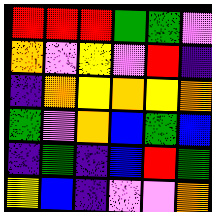[["red", "red", "red", "green", "green", "violet"], ["orange", "violet", "yellow", "violet", "red", "indigo"], ["indigo", "orange", "yellow", "orange", "yellow", "orange"], ["green", "violet", "orange", "blue", "green", "blue"], ["indigo", "green", "indigo", "blue", "red", "green"], ["yellow", "blue", "indigo", "violet", "violet", "orange"]]